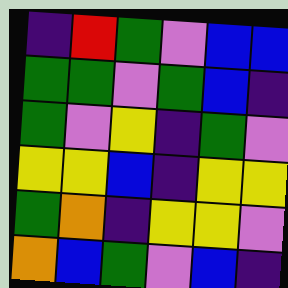[["indigo", "red", "green", "violet", "blue", "blue"], ["green", "green", "violet", "green", "blue", "indigo"], ["green", "violet", "yellow", "indigo", "green", "violet"], ["yellow", "yellow", "blue", "indigo", "yellow", "yellow"], ["green", "orange", "indigo", "yellow", "yellow", "violet"], ["orange", "blue", "green", "violet", "blue", "indigo"]]